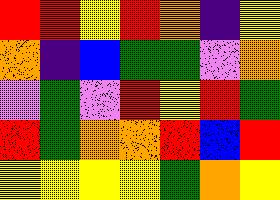[["red", "red", "yellow", "red", "orange", "indigo", "yellow"], ["orange", "indigo", "blue", "green", "green", "violet", "orange"], ["violet", "green", "violet", "red", "yellow", "red", "green"], ["red", "green", "orange", "orange", "red", "blue", "red"], ["yellow", "yellow", "yellow", "yellow", "green", "orange", "yellow"]]